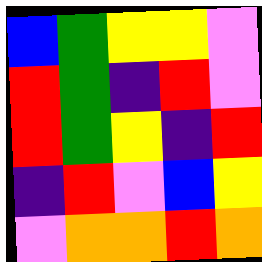[["blue", "green", "yellow", "yellow", "violet"], ["red", "green", "indigo", "red", "violet"], ["red", "green", "yellow", "indigo", "red"], ["indigo", "red", "violet", "blue", "yellow"], ["violet", "orange", "orange", "red", "orange"]]